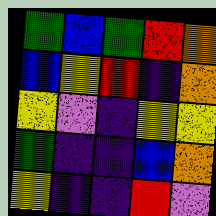[["green", "blue", "green", "red", "orange"], ["blue", "yellow", "red", "indigo", "orange"], ["yellow", "violet", "indigo", "yellow", "yellow"], ["green", "indigo", "indigo", "blue", "orange"], ["yellow", "indigo", "indigo", "red", "violet"]]